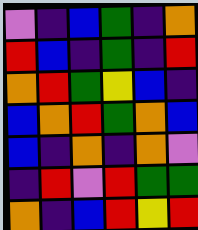[["violet", "indigo", "blue", "green", "indigo", "orange"], ["red", "blue", "indigo", "green", "indigo", "red"], ["orange", "red", "green", "yellow", "blue", "indigo"], ["blue", "orange", "red", "green", "orange", "blue"], ["blue", "indigo", "orange", "indigo", "orange", "violet"], ["indigo", "red", "violet", "red", "green", "green"], ["orange", "indigo", "blue", "red", "yellow", "red"]]